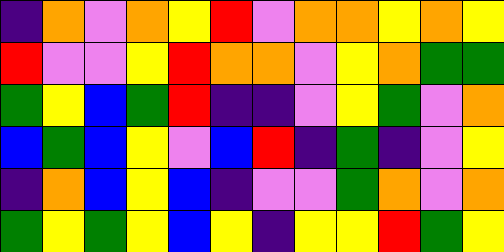[["indigo", "orange", "violet", "orange", "yellow", "red", "violet", "orange", "orange", "yellow", "orange", "yellow"], ["red", "violet", "violet", "yellow", "red", "orange", "orange", "violet", "yellow", "orange", "green", "green"], ["green", "yellow", "blue", "green", "red", "indigo", "indigo", "violet", "yellow", "green", "violet", "orange"], ["blue", "green", "blue", "yellow", "violet", "blue", "red", "indigo", "green", "indigo", "violet", "yellow"], ["indigo", "orange", "blue", "yellow", "blue", "indigo", "violet", "violet", "green", "orange", "violet", "orange"], ["green", "yellow", "green", "yellow", "blue", "yellow", "indigo", "yellow", "yellow", "red", "green", "yellow"]]